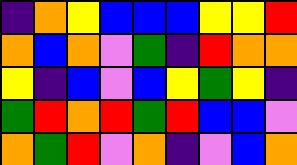[["indigo", "orange", "yellow", "blue", "blue", "blue", "yellow", "yellow", "red"], ["orange", "blue", "orange", "violet", "green", "indigo", "red", "orange", "orange"], ["yellow", "indigo", "blue", "violet", "blue", "yellow", "green", "yellow", "indigo"], ["green", "red", "orange", "red", "green", "red", "blue", "blue", "violet"], ["orange", "green", "red", "violet", "orange", "indigo", "violet", "blue", "orange"]]